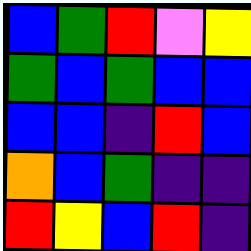[["blue", "green", "red", "violet", "yellow"], ["green", "blue", "green", "blue", "blue"], ["blue", "blue", "indigo", "red", "blue"], ["orange", "blue", "green", "indigo", "indigo"], ["red", "yellow", "blue", "red", "indigo"]]